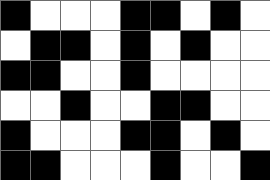[["black", "white", "white", "white", "black", "black", "white", "black", "white"], ["white", "black", "black", "white", "black", "white", "black", "white", "white"], ["black", "black", "white", "white", "black", "white", "white", "white", "white"], ["white", "white", "black", "white", "white", "black", "black", "white", "white"], ["black", "white", "white", "white", "black", "black", "white", "black", "white"], ["black", "black", "white", "white", "white", "black", "white", "white", "black"]]